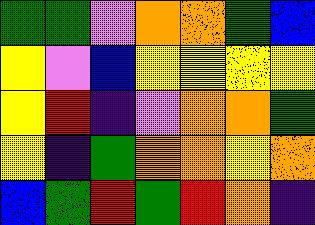[["green", "green", "violet", "orange", "orange", "green", "blue"], ["yellow", "violet", "blue", "yellow", "yellow", "yellow", "yellow"], ["yellow", "red", "indigo", "violet", "orange", "orange", "green"], ["yellow", "indigo", "green", "orange", "orange", "yellow", "orange"], ["blue", "green", "red", "green", "red", "orange", "indigo"]]